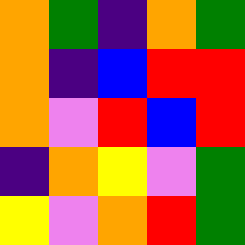[["orange", "green", "indigo", "orange", "green"], ["orange", "indigo", "blue", "red", "red"], ["orange", "violet", "red", "blue", "red"], ["indigo", "orange", "yellow", "violet", "green"], ["yellow", "violet", "orange", "red", "green"]]